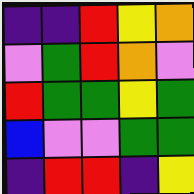[["indigo", "indigo", "red", "yellow", "orange"], ["violet", "green", "red", "orange", "violet"], ["red", "green", "green", "yellow", "green"], ["blue", "violet", "violet", "green", "green"], ["indigo", "red", "red", "indigo", "yellow"]]